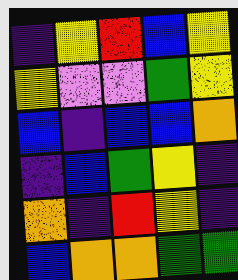[["indigo", "yellow", "red", "blue", "yellow"], ["yellow", "violet", "violet", "green", "yellow"], ["blue", "indigo", "blue", "blue", "orange"], ["indigo", "blue", "green", "yellow", "indigo"], ["orange", "indigo", "red", "yellow", "indigo"], ["blue", "orange", "orange", "green", "green"]]